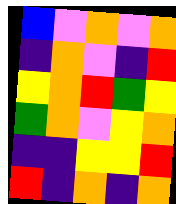[["blue", "violet", "orange", "violet", "orange"], ["indigo", "orange", "violet", "indigo", "red"], ["yellow", "orange", "red", "green", "yellow"], ["green", "orange", "violet", "yellow", "orange"], ["indigo", "indigo", "yellow", "yellow", "red"], ["red", "indigo", "orange", "indigo", "orange"]]